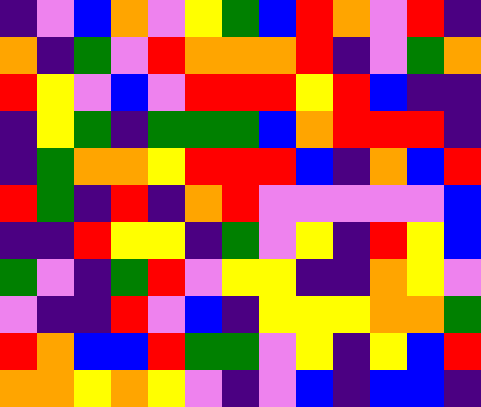[["indigo", "violet", "blue", "orange", "violet", "yellow", "green", "blue", "red", "orange", "violet", "red", "indigo"], ["orange", "indigo", "green", "violet", "red", "orange", "orange", "orange", "red", "indigo", "violet", "green", "orange"], ["red", "yellow", "violet", "blue", "violet", "red", "red", "red", "yellow", "red", "blue", "indigo", "indigo"], ["indigo", "yellow", "green", "indigo", "green", "green", "green", "blue", "orange", "red", "red", "red", "indigo"], ["indigo", "green", "orange", "orange", "yellow", "red", "red", "red", "blue", "indigo", "orange", "blue", "red"], ["red", "green", "indigo", "red", "indigo", "orange", "red", "violet", "violet", "violet", "violet", "violet", "blue"], ["indigo", "indigo", "red", "yellow", "yellow", "indigo", "green", "violet", "yellow", "indigo", "red", "yellow", "blue"], ["green", "violet", "indigo", "green", "red", "violet", "yellow", "yellow", "indigo", "indigo", "orange", "yellow", "violet"], ["violet", "indigo", "indigo", "red", "violet", "blue", "indigo", "yellow", "yellow", "yellow", "orange", "orange", "green"], ["red", "orange", "blue", "blue", "red", "green", "green", "violet", "yellow", "indigo", "yellow", "blue", "red"], ["orange", "orange", "yellow", "orange", "yellow", "violet", "indigo", "violet", "blue", "indigo", "blue", "blue", "indigo"]]